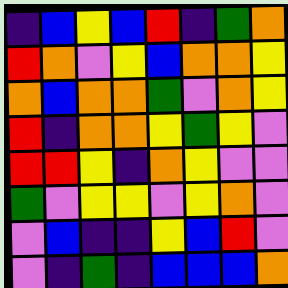[["indigo", "blue", "yellow", "blue", "red", "indigo", "green", "orange"], ["red", "orange", "violet", "yellow", "blue", "orange", "orange", "yellow"], ["orange", "blue", "orange", "orange", "green", "violet", "orange", "yellow"], ["red", "indigo", "orange", "orange", "yellow", "green", "yellow", "violet"], ["red", "red", "yellow", "indigo", "orange", "yellow", "violet", "violet"], ["green", "violet", "yellow", "yellow", "violet", "yellow", "orange", "violet"], ["violet", "blue", "indigo", "indigo", "yellow", "blue", "red", "violet"], ["violet", "indigo", "green", "indigo", "blue", "blue", "blue", "orange"]]